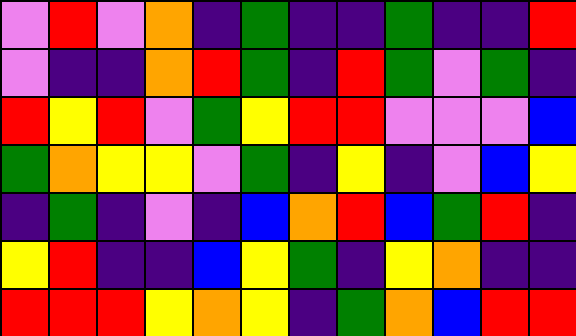[["violet", "red", "violet", "orange", "indigo", "green", "indigo", "indigo", "green", "indigo", "indigo", "red"], ["violet", "indigo", "indigo", "orange", "red", "green", "indigo", "red", "green", "violet", "green", "indigo"], ["red", "yellow", "red", "violet", "green", "yellow", "red", "red", "violet", "violet", "violet", "blue"], ["green", "orange", "yellow", "yellow", "violet", "green", "indigo", "yellow", "indigo", "violet", "blue", "yellow"], ["indigo", "green", "indigo", "violet", "indigo", "blue", "orange", "red", "blue", "green", "red", "indigo"], ["yellow", "red", "indigo", "indigo", "blue", "yellow", "green", "indigo", "yellow", "orange", "indigo", "indigo"], ["red", "red", "red", "yellow", "orange", "yellow", "indigo", "green", "orange", "blue", "red", "red"]]